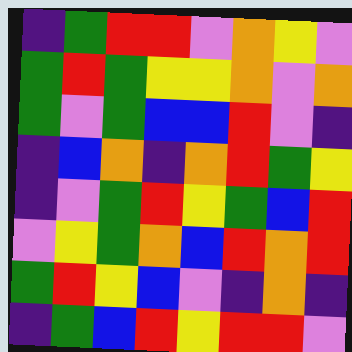[["indigo", "green", "red", "red", "violet", "orange", "yellow", "violet"], ["green", "red", "green", "yellow", "yellow", "orange", "violet", "orange"], ["green", "violet", "green", "blue", "blue", "red", "violet", "indigo"], ["indigo", "blue", "orange", "indigo", "orange", "red", "green", "yellow"], ["indigo", "violet", "green", "red", "yellow", "green", "blue", "red"], ["violet", "yellow", "green", "orange", "blue", "red", "orange", "red"], ["green", "red", "yellow", "blue", "violet", "indigo", "orange", "indigo"], ["indigo", "green", "blue", "red", "yellow", "red", "red", "violet"]]